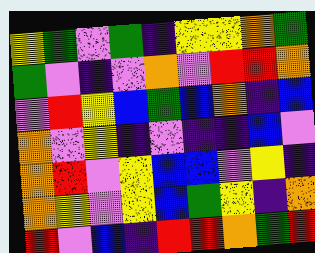[["yellow", "green", "violet", "green", "indigo", "yellow", "yellow", "orange", "green"], ["green", "violet", "indigo", "violet", "orange", "violet", "red", "red", "orange"], ["violet", "red", "yellow", "blue", "green", "blue", "orange", "indigo", "blue"], ["orange", "violet", "yellow", "indigo", "violet", "indigo", "indigo", "blue", "violet"], ["orange", "red", "violet", "yellow", "blue", "blue", "violet", "yellow", "indigo"], ["orange", "yellow", "violet", "yellow", "blue", "green", "yellow", "indigo", "orange"], ["red", "violet", "blue", "indigo", "red", "red", "orange", "green", "red"]]